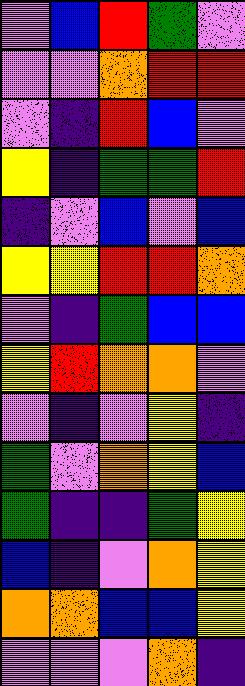[["violet", "blue", "red", "green", "violet"], ["violet", "violet", "orange", "red", "red"], ["violet", "indigo", "red", "blue", "violet"], ["yellow", "indigo", "green", "green", "red"], ["indigo", "violet", "blue", "violet", "blue"], ["yellow", "yellow", "red", "red", "orange"], ["violet", "indigo", "green", "blue", "blue"], ["yellow", "red", "orange", "orange", "violet"], ["violet", "indigo", "violet", "yellow", "indigo"], ["green", "violet", "orange", "yellow", "blue"], ["green", "indigo", "indigo", "green", "yellow"], ["blue", "indigo", "violet", "orange", "yellow"], ["orange", "orange", "blue", "blue", "yellow"], ["violet", "violet", "violet", "orange", "indigo"]]